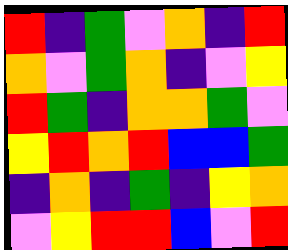[["red", "indigo", "green", "violet", "orange", "indigo", "red"], ["orange", "violet", "green", "orange", "indigo", "violet", "yellow"], ["red", "green", "indigo", "orange", "orange", "green", "violet"], ["yellow", "red", "orange", "red", "blue", "blue", "green"], ["indigo", "orange", "indigo", "green", "indigo", "yellow", "orange"], ["violet", "yellow", "red", "red", "blue", "violet", "red"]]